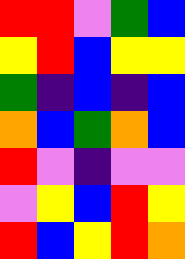[["red", "red", "violet", "green", "blue"], ["yellow", "red", "blue", "yellow", "yellow"], ["green", "indigo", "blue", "indigo", "blue"], ["orange", "blue", "green", "orange", "blue"], ["red", "violet", "indigo", "violet", "violet"], ["violet", "yellow", "blue", "red", "yellow"], ["red", "blue", "yellow", "red", "orange"]]